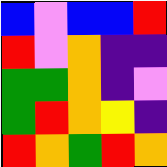[["blue", "violet", "blue", "blue", "red"], ["red", "violet", "orange", "indigo", "indigo"], ["green", "green", "orange", "indigo", "violet"], ["green", "red", "orange", "yellow", "indigo"], ["red", "orange", "green", "red", "orange"]]